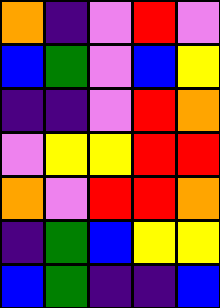[["orange", "indigo", "violet", "red", "violet"], ["blue", "green", "violet", "blue", "yellow"], ["indigo", "indigo", "violet", "red", "orange"], ["violet", "yellow", "yellow", "red", "red"], ["orange", "violet", "red", "red", "orange"], ["indigo", "green", "blue", "yellow", "yellow"], ["blue", "green", "indigo", "indigo", "blue"]]